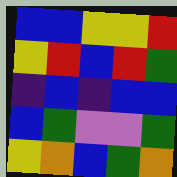[["blue", "blue", "yellow", "yellow", "red"], ["yellow", "red", "blue", "red", "green"], ["indigo", "blue", "indigo", "blue", "blue"], ["blue", "green", "violet", "violet", "green"], ["yellow", "orange", "blue", "green", "orange"]]